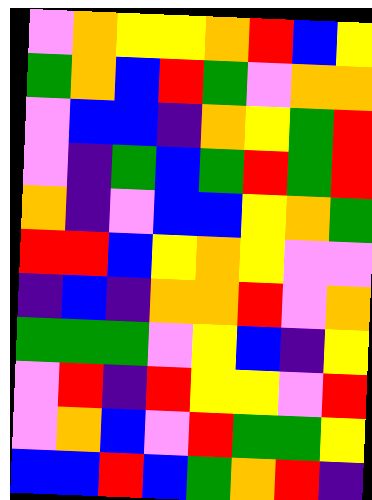[["violet", "orange", "yellow", "yellow", "orange", "red", "blue", "yellow"], ["green", "orange", "blue", "red", "green", "violet", "orange", "orange"], ["violet", "blue", "blue", "indigo", "orange", "yellow", "green", "red"], ["violet", "indigo", "green", "blue", "green", "red", "green", "red"], ["orange", "indigo", "violet", "blue", "blue", "yellow", "orange", "green"], ["red", "red", "blue", "yellow", "orange", "yellow", "violet", "violet"], ["indigo", "blue", "indigo", "orange", "orange", "red", "violet", "orange"], ["green", "green", "green", "violet", "yellow", "blue", "indigo", "yellow"], ["violet", "red", "indigo", "red", "yellow", "yellow", "violet", "red"], ["violet", "orange", "blue", "violet", "red", "green", "green", "yellow"], ["blue", "blue", "red", "blue", "green", "orange", "red", "indigo"]]